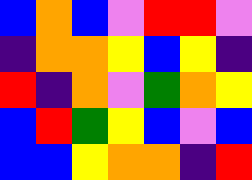[["blue", "orange", "blue", "violet", "red", "red", "violet"], ["indigo", "orange", "orange", "yellow", "blue", "yellow", "indigo"], ["red", "indigo", "orange", "violet", "green", "orange", "yellow"], ["blue", "red", "green", "yellow", "blue", "violet", "blue"], ["blue", "blue", "yellow", "orange", "orange", "indigo", "red"]]